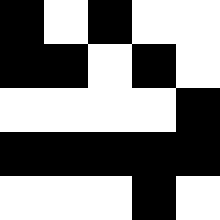[["black", "white", "black", "white", "white"], ["black", "black", "white", "black", "white"], ["white", "white", "white", "white", "black"], ["black", "black", "black", "black", "black"], ["white", "white", "white", "black", "white"]]